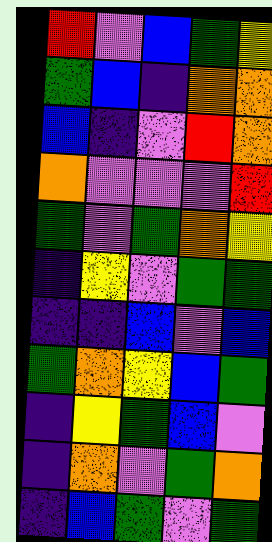[["red", "violet", "blue", "green", "yellow"], ["green", "blue", "indigo", "orange", "orange"], ["blue", "indigo", "violet", "red", "orange"], ["orange", "violet", "violet", "violet", "red"], ["green", "violet", "green", "orange", "yellow"], ["indigo", "yellow", "violet", "green", "green"], ["indigo", "indigo", "blue", "violet", "blue"], ["green", "orange", "yellow", "blue", "green"], ["indigo", "yellow", "green", "blue", "violet"], ["indigo", "orange", "violet", "green", "orange"], ["indigo", "blue", "green", "violet", "green"]]